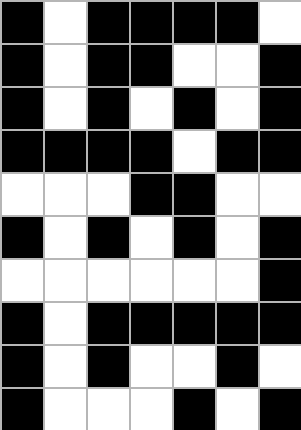[["black", "white", "black", "black", "black", "black", "white"], ["black", "white", "black", "black", "white", "white", "black"], ["black", "white", "black", "white", "black", "white", "black"], ["black", "black", "black", "black", "white", "black", "black"], ["white", "white", "white", "black", "black", "white", "white"], ["black", "white", "black", "white", "black", "white", "black"], ["white", "white", "white", "white", "white", "white", "black"], ["black", "white", "black", "black", "black", "black", "black"], ["black", "white", "black", "white", "white", "black", "white"], ["black", "white", "white", "white", "black", "white", "black"]]